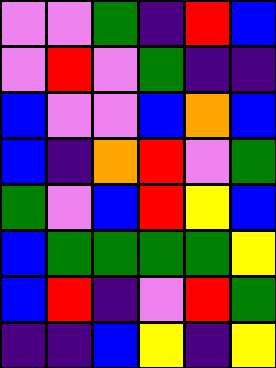[["violet", "violet", "green", "indigo", "red", "blue"], ["violet", "red", "violet", "green", "indigo", "indigo"], ["blue", "violet", "violet", "blue", "orange", "blue"], ["blue", "indigo", "orange", "red", "violet", "green"], ["green", "violet", "blue", "red", "yellow", "blue"], ["blue", "green", "green", "green", "green", "yellow"], ["blue", "red", "indigo", "violet", "red", "green"], ["indigo", "indigo", "blue", "yellow", "indigo", "yellow"]]